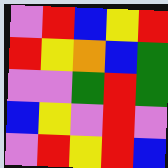[["violet", "red", "blue", "yellow", "red"], ["red", "yellow", "orange", "blue", "green"], ["violet", "violet", "green", "red", "green"], ["blue", "yellow", "violet", "red", "violet"], ["violet", "red", "yellow", "red", "blue"]]